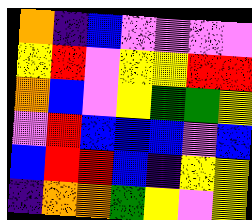[["orange", "indigo", "blue", "violet", "violet", "violet", "violet"], ["yellow", "red", "violet", "yellow", "yellow", "red", "red"], ["orange", "blue", "violet", "yellow", "green", "green", "yellow"], ["violet", "red", "blue", "blue", "blue", "violet", "blue"], ["blue", "red", "red", "blue", "indigo", "yellow", "yellow"], ["indigo", "orange", "orange", "green", "yellow", "violet", "yellow"]]